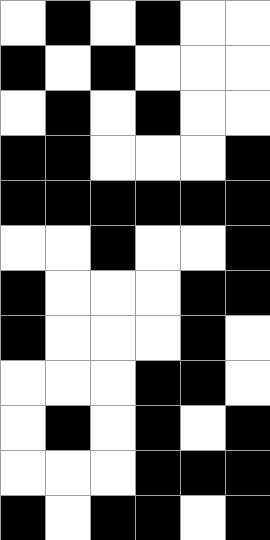[["white", "black", "white", "black", "white", "white"], ["black", "white", "black", "white", "white", "white"], ["white", "black", "white", "black", "white", "white"], ["black", "black", "white", "white", "white", "black"], ["black", "black", "black", "black", "black", "black"], ["white", "white", "black", "white", "white", "black"], ["black", "white", "white", "white", "black", "black"], ["black", "white", "white", "white", "black", "white"], ["white", "white", "white", "black", "black", "white"], ["white", "black", "white", "black", "white", "black"], ["white", "white", "white", "black", "black", "black"], ["black", "white", "black", "black", "white", "black"]]